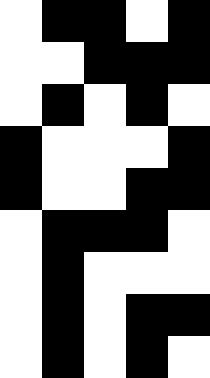[["white", "black", "black", "white", "black"], ["white", "white", "black", "black", "black"], ["white", "black", "white", "black", "white"], ["black", "white", "white", "white", "black"], ["black", "white", "white", "black", "black"], ["white", "black", "black", "black", "white"], ["white", "black", "white", "white", "white"], ["white", "black", "white", "black", "black"], ["white", "black", "white", "black", "white"]]